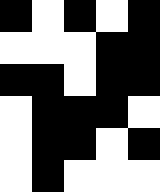[["black", "white", "black", "white", "black"], ["white", "white", "white", "black", "black"], ["black", "black", "white", "black", "black"], ["white", "black", "black", "black", "white"], ["white", "black", "black", "white", "black"], ["white", "black", "white", "white", "white"]]